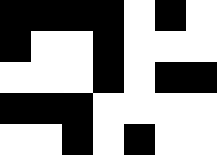[["black", "black", "black", "black", "white", "black", "white"], ["black", "white", "white", "black", "white", "white", "white"], ["white", "white", "white", "black", "white", "black", "black"], ["black", "black", "black", "white", "white", "white", "white"], ["white", "white", "black", "white", "black", "white", "white"]]